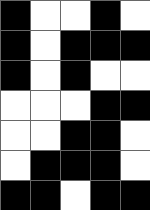[["black", "white", "white", "black", "white"], ["black", "white", "black", "black", "black"], ["black", "white", "black", "white", "white"], ["white", "white", "white", "black", "black"], ["white", "white", "black", "black", "white"], ["white", "black", "black", "black", "white"], ["black", "black", "white", "black", "black"]]